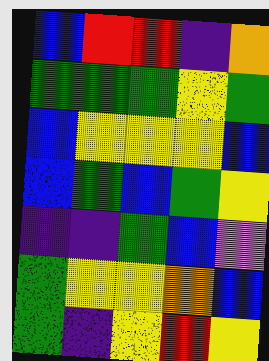[["blue", "red", "red", "indigo", "orange"], ["green", "green", "green", "yellow", "green"], ["blue", "yellow", "yellow", "yellow", "blue"], ["blue", "green", "blue", "green", "yellow"], ["indigo", "indigo", "green", "blue", "violet"], ["green", "yellow", "yellow", "orange", "blue"], ["green", "indigo", "yellow", "red", "yellow"]]